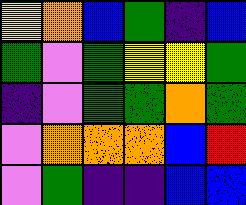[["yellow", "orange", "blue", "green", "indigo", "blue"], ["green", "violet", "green", "yellow", "yellow", "green"], ["indigo", "violet", "green", "green", "orange", "green"], ["violet", "orange", "orange", "orange", "blue", "red"], ["violet", "green", "indigo", "indigo", "blue", "blue"]]